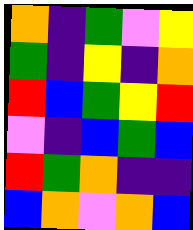[["orange", "indigo", "green", "violet", "yellow"], ["green", "indigo", "yellow", "indigo", "orange"], ["red", "blue", "green", "yellow", "red"], ["violet", "indigo", "blue", "green", "blue"], ["red", "green", "orange", "indigo", "indigo"], ["blue", "orange", "violet", "orange", "blue"]]